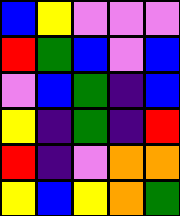[["blue", "yellow", "violet", "violet", "violet"], ["red", "green", "blue", "violet", "blue"], ["violet", "blue", "green", "indigo", "blue"], ["yellow", "indigo", "green", "indigo", "red"], ["red", "indigo", "violet", "orange", "orange"], ["yellow", "blue", "yellow", "orange", "green"]]